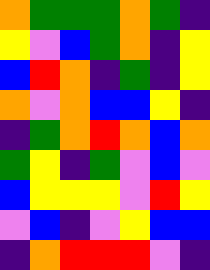[["orange", "green", "green", "green", "orange", "green", "indigo"], ["yellow", "violet", "blue", "green", "orange", "indigo", "yellow"], ["blue", "red", "orange", "indigo", "green", "indigo", "yellow"], ["orange", "violet", "orange", "blue", "blue", "yellow", "indigo"], ["indigo", "green", "orange", "red", "orange", "blue", "orange"], ["green", "yellow", "indigo", "green", "violet", "blue", "violet"], ["blue", "yellow", "yellow", "yellow", "violet", "red", "yellow"], ["violet", "blue", "indigo", "violet", "yellow", "blue", "blue"], ["indigo", "orange", "red", "red", "red", "violet", "indigo"]]